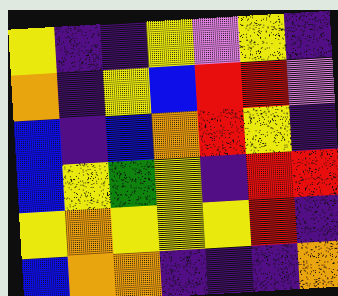[["yellow", "indigo", "indigo", "yellow", "violet", "yellow", "indigo"], ["orange", "indigo", "yellow", "blue", "red", "red", "violet"], ["blue", "indigo", "blue", "orange", "red", "yellow", "indigo"], ["blue", "yellow", "green", "yellow", "indigo", "red", "red"], ["yellow", "orange", "yellow", "yellow", "yellow", "red", "indigo"], ["blue", "orange", "orange", "indigo", "indigo", "indigo", "orange"]]